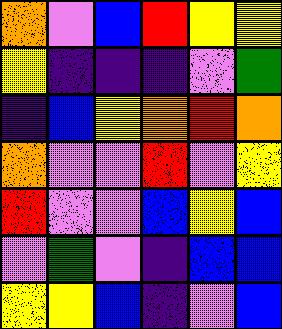[["orange", "violet", "blue", "red", "yellow", "yellow"], ["yellow", "indigo", "indigo", "indigo", "violet", "green"], ["indigo", "blue", "yellow", "orange", "red", "orange"], ["orange", "violet", "violet", "red", "violet", "yellow"], ["red", "violet", "violet", "blue", "yellow", "blue"], ["violet", "green", "violet", "indigo", "blue", "blue"], ["yellow", "yellow", "blue", "indigo", "violet", "blue"]]